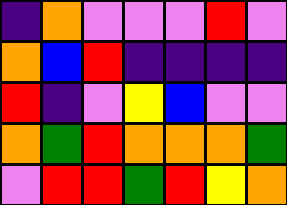[["indigo", "orange", "violet", "violet", "violet", "red", "violet"], ["orange", "blue", "red", "indigo", "indigo", "indigo", "indigo"], ["red", "indigo", "violet", "yellow", "blue", "violet", "violet"], ["orange", "green", "red", "orange", "orange", "orange", "green"], ["violet", "red", "red", "green", "red", "yellow", "orange"]]